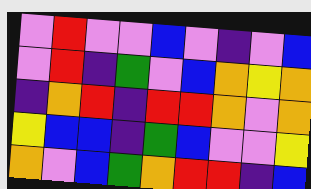[["violet", "red", "violet", "violet", "blue", "violet", "indigo", "violet", "blue"], ["violet", "red", "indigo", "green", "violet", "blue", "orange", "yellow", "orange"], ["indigo", "orange", "red", "indigo", "red", "red", "orange", "violet", "orange"], ["yellow", "blue", "blue", "indigo", "green", "blue", "violet", "violet", "yellow"], ["orange", "violet", "blue", "green", "orange", "red", "red", "indigo", "blue"]]